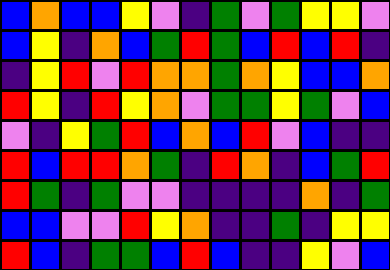[["blue", "orange", "blue", "blue", "yellow", "violet", "indigo", "green", "violet", "green", "yellow", "yellow", "violet"], ["blue", "yellow", "indigo", "orange", "blue", "green", "red", "green", "blue", "red", "blue", "red", "indigo"], ["indigo", "yellow", "red", "violet", "red", "orange", "orange", "green", "orange", "yellow", "blue", "blue", "orange"], ["red", "yellow", "indigo", "red", "yellow", "orange", "violet", "green", "green", "yellow", "green", "violet", "blue"], ["violet", "indigo", "yellow", "green", "red", "blue", "orange", "blue", "red", "violet", "blue", "indigo", "indigo"], ["red", "blue", "red", "red", "orange", "green", "indigo", "red", "orange", "indigo", "blue", "green", "red"], ["red", "green", "indigo", "green", "violet", "violet", "indigo", "indigo", "indigo", "indigo", "orange", "indigo", "green"], ["blue", "blue", "violet", "violet", "red", "yellow", "orange", "indigo", "indigo", "green", "indigo", "yellow", "yellow"], ["red", "blue", "indigo", "green", "green", "blue", "red", "blue", "indigo", "indigo", "yellow", "violet", "blue"]]